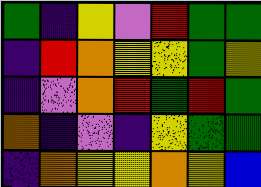[["green", "indigo", "yellow", "violet", "red", "green", "green"], ["indigo", "red", "orange", "yellow", "yellow", "green", "yellow"], ["indigo", "violet", "orange", "red", "green", "red", "green"], ["orange", "indigo", "violet", "indigo", "yellow", "green", "green"], ["indigo", "orange", "yellow", "yellow", "orange", "yellow", "blue"]]